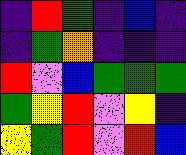[["indigo", "red", "green", "indigo", "blue", "indigo"], ["indigo", "green", "orange", "indigo", "indigo", "indigo"], ["red", "violet", "blue", "green", "green", "green"], ["green", "yellow", "red", "violet", "yellow", "indigo"], ["yellow", "green", "red", "violet", "red", "blue"]]